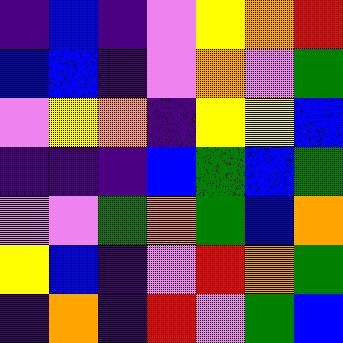[["indigo", "blue", "indigo", "violet", "yellow", "orange", "red"], ["blue", "blue", "indigo", "violet", "orange", "violet", "green"], ["violet", "yellow", "orange", "indigo", "yellow", "yellow", "blue"], ["indigo", "indigo", "indigo", "blue", "green", "blue", "green"], ["violet", "violet", "green", "orange", "green", "blue", "orange"], ["yellow", "blue", "indigo", "violet", "red", "orange", "green"], ["indigo", "orange", "indigo", "red", "violet", "green", "blue"]]